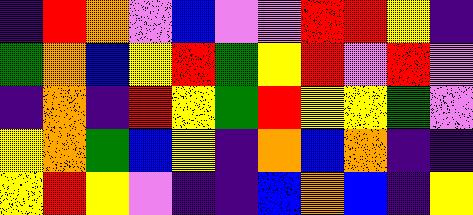[["indigo", "red", "orange", "violet", "blue", "violet", "violet", "red", "red", "yellow", "indigo"], ["green", "orange", "blue", "yellow", "red", "green", "yellow", "red", "violet", "red", "violet"], ["indigo", "orange", "indigo", "red", "yellow", "green", "red", "yellow", "yellow", "green", "violet"], ["yellow", "orange", "green", "blue", "yellow", "indigo", "orange", "blue", "orange", "indigo", "indigo"], ["yellow", "red", "yellow", "violet", "indigo", "indigo", "blue", "orange", "blue", "indigo", "yellow"]]